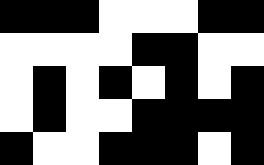[["black", "black", "black", "white", "white", "white", "black", "black"], ["white", "white", "white", "white", "black", "black", "white", "white"], ["white", "black", "white", "black", "white", "black", "white", "black"], ["white", "black", "white", "white", "black", "black", "black", "black"], ["black", "white", "white", "black", "black", "black", "white", "black"]]